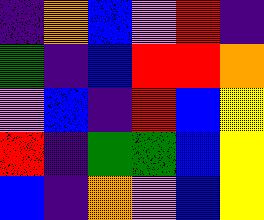[["indigo", "orange", "blue", "violet", "red", "indigo"], ["green", "indigo", "blue", "red", "red", "orange"], ["violet", "blue", "indigo", "red", "blue", "yellow"], ["red", "indigo", "green", "green", "blue", "yellow"], ["blue", "indigo", "orange", "violet", "blue", "yellow"]]